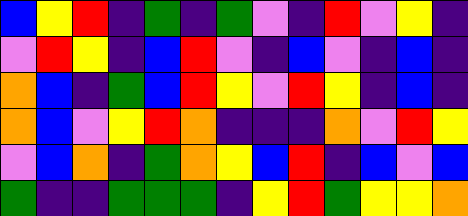[["blue", "yellow", "red", "indigo", "green", "indigo", "green", "violet", "indigo", "red", "violet", "yellow", "indigo"], ["violet", "red", "yellow", "indigo", "blue", "red", "violet", "indigo", "blue", "violet", "indigo", "blue", "indigo"], ["orange", "blue", "indigo", "green", "blue", "red", "yellow", "violet", "red", "yellow", "indigo", "blue", "indigo"], ["orange", "blue", "violet", "yellow", "red", "orange", "indigo", "indigo", "indigo", "orange", "violet", "red", "yellow"], ["violet", "blue", "orange", "indigo", "green", "orange", "yellow", "blue", "red", "indigo", "blue", "violet", "blue"], ["green", "indigo", "indigo", "green", "green", "green", "indigo", "yellow", "red", "green", "yellow", "yellow", "orange"]]